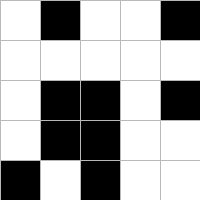[["white", "black", "white", "white", "black"], ["white", "white", "white", "white", "white"], ["white", "black", "black", "white", "black"], ["white", "black", "black", "white", "white"], ["black", "white", "black", "white", "white"]]